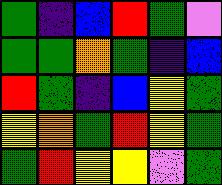[["green", "indigo", "blue", "red", "green", "violet"], ["green", "green", "orange", "green", "indigo", "blue"], ["red", "green", "indigo", "blue", "yellow", "green"], ["yellow", "orange", "green", "red", "yellow", "green"], ["green", "red", "yellow", "yellow", "violet", "green"]]